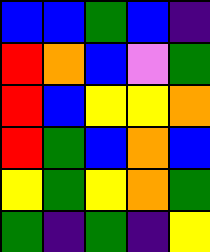[["blue", "blue", "green", "blue", "indigo"], ["red", "orange", "blue", "violet", "green"], ["red", "blue", "yellow", "yellow", "orange"], ["red", "green", "blue", "orange", "blue"], ["yellow", "green", "yellow", "orange", "green"], ["green", "indigo", "green", "indigo", "yellow"]]